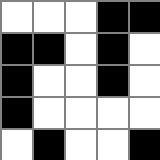[["white", "white", "white", "black", "black"], ["black", "black", "white", "black", "white"], ["black", "white", "white", "black", "white"], ["black", "white", "white", "white", "white"], ["white", "black", "white", "white", "black"]]